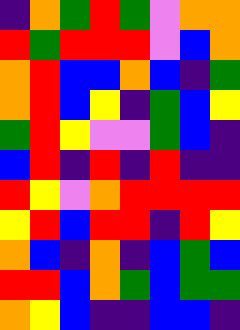[["indigo", "orange", "green", "red", "green", "violet", "orange", "orange"], ["red", "green", "red", "red", "red", "violet", "blue", "orange"], ["orange", "red", "blue", "blue", "orange", "blue", "indigo", "green"], ["orange", "red", "blue", "yellow", "indigo", "green", "blue", "yellow"], ["green", "red", "yellow", "violet", "violet", "green", "blue", "indigo"], ["blue", "red", "indigo", "red", "indigo", "red", "indigo", "indigo"], ["red", "yellow", "violet", "orange", "red", "red", "red", "red"], ["yellow", "red", "blue", "red", "red", "indigo", "red", "yellow"], ["orange", "blue", "indigo", "orange", "indigo", "blue", "green", "blue"], ["red", "red", "blue", "orange", "green", "blue", "green", "green"], ["orange", "yellow", "blue", "indigo", "indigo", "blue", "blue", "indigo"]]